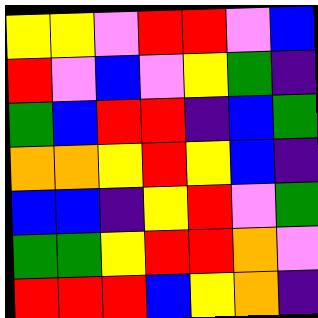[["yellow", "yellow", "violet", "red", "red", "violet", "blue"], ["red", "violet", "blue", "violet", "yellow", "green", "indigo"], ["green", "blue", "red", "red", "indigo", "blue", "green"], ["orange", "orange", "yellow", "red", "yellow", "blue", "indigo"], ["blue", "blue", "indigo", "yellow", "red", "violet", "green"], ["green", "green", "yellow", "red", "red", "orange", "violet"], ["red", "red", "red", "blue", "yellow", "orange", "indigo"]]